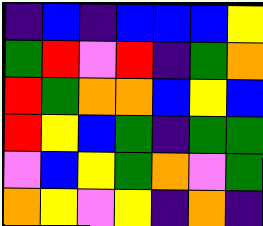[["indigo", "blue", "indigo", "blue", "blue", "blue", "yellow"], ["green", "red", "violet", "red", "indigo", "green", "orange"], ["red", "green", "orange", "orange", "blue", "yellow", "blue"], ["red", "yellow", "blue", "green", "indigo", "green", "green"], ["violet", "blue", "yellow", "green", "orange", "violet", "green"], ["orange", "yellow", "violet", "yellow", "indigo", "orange", "indigo"]]